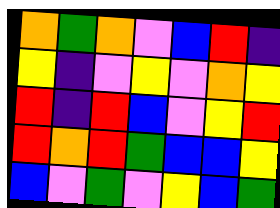[["orange", "green", "orange", "violet", "blue", "red", "indigo"], ["yellow", "indigo", "violet", "yellow", "violet", "orange", "yellow"], ["red", "indigo", "red", "blue", "violet", "yellow", "red"], ["red", "orange", "red", "green", "blue", "blue", "yellow"], ["blue", "violet", "green", "violet", "yellow", "blue", "green"]]